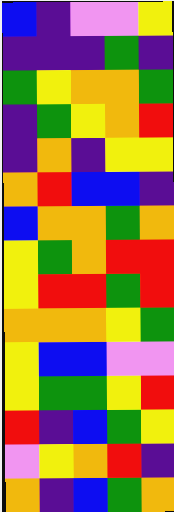[["blue", "indigo", "violet", "violet", "yellow"], ["indigo", "indigo", "indigo", "green", "indigo"], ["green", "yellow", "orange", "orange", "green"], ["indigo", "green", "yellow", "orange", "red"], ["indigo", "orange", "indigo", "yellow", "yellow"], ["orange", "red", "blue", "blue", "indigo"], ["blue", "orange", "orange", "green", "orange"], ["yellow", "green", "orange", "red", "red"], ["yellow", "red", "red", "green", "red"], ["orange", "orange", "orange", "yellow", "green"], ["yellow", "blue", "blue", "violet", "violet"], ["yellow", "green", "green", "yellow", "red"], ["red", "indigo", "blue", "green", "yellow"], ["violet", "yellow", "orange", "red", "indigo"], ["orange", "indigo", "blue", "green", "orange"]]